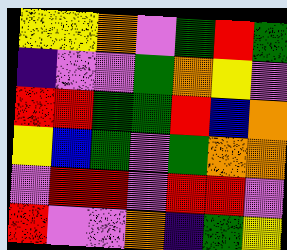[["yellow", "yellow", "orange", "violet", "green", "red", "green"], ["indigo", "violet", "violet", "green", "orange", "yellow", "violet"], ["red", "red", "green", "green", "red", "blue", "orange"], ["yellow", "blue", "green", "violet", "green", "orange", "orange"], ["violet", "red", "red", "violet", "red", "red", "violet"], ["red", "violet", "violet", "orange", "indigo", "green", "yellow"]]